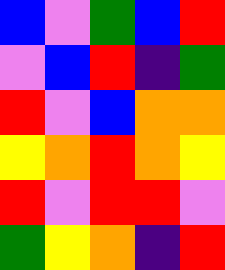[["blue", "violet", "green", "blue", "red"], ["violet", "blue", "red", "indigo", "green"], ["red", "violet", "blue", "orange", "orange"], ["yellow", "orange", "red", "orange", "yellow"], ["red", "violet", "red", "red", "violet"], ["green", "yellow", "orange", "indigo", "red"]]